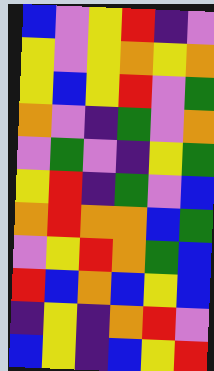[["blue", "violet", "yellow", "red", "indigo", "violet"], ["yellow", "violet", "yellow", "orange", "yellow", "orange"], ["yellow", "blue", "yellow", "red", "violet", "green"], ["orange", "violet", "indigo", "green", "violet", "orange"], ["violet", "green", "violet", "indigo", "yellow", "green"], ["yellow", "red", "indigo", "green", "violet", "blue"], ["orange", "red", "orange", "orange", "blue", "green"], ["violet", "yellow", "red", "orange", "green", "blue"], ["red", "blue", "orange", "blue", "yellow", "blue"], ["indigo", "yellow", "indigo", "orange", "red", "violet"], ["blue", "yellow", "indigo", "blue", "yellow", "red"]]